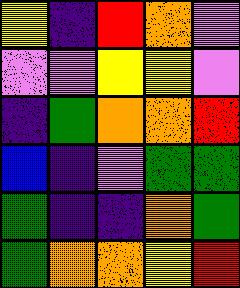[["yellow", "indigo", "red", "orange", "violet"], ["violet", "violet", "yellow", "yellow", "violet"], ["indigo", "green", "orange", "orange", "red"], ["blue", "indigo", "violet", "green", "green"], ["green", "indigo", "indigo", "orange", "green"], ["green", "orange", "orange", "yellow", "red"]]